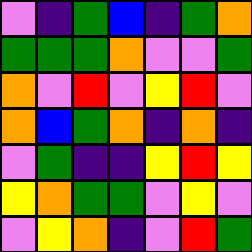[["violet", "indigo", "green", "blue", "indigo", "green", "orange"], ["green", "green", "green", "orange", "violet", "violet", "green"], ["orange", "violet", "red", "violet", "yellow", "red", "violet"], ["orange", "blue", "green", "orange", "indigo", "orange", "indigo"], ["violet", "green", "indigo", "indigo", "yellow", "red", "yellow"], ["yellow", "orange", "green", "green", "violet", "yellow", "violet"], ["violet", "yellow", "orange", "indigo", "violet", "red", "green"]]